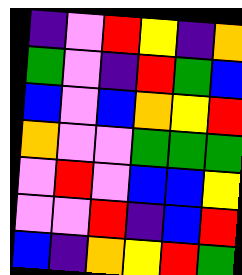[["indigo", "violet", "red", "yellow", "indigo", "orange"], ["green", "violet", "indigo", "red", "green", "blue"], ["blue", "violet", "blue", "orange", "yellow", "red"], ["orange", "violet", "violet", "green", "green", "green"], ["violet", "red", "violet", "blue", "blue", "yellow"], ["violet", "violet", "red", "indigo", "blue", "red"], ["blue", "indigo", "orange", "yellow", "red", "green"]]